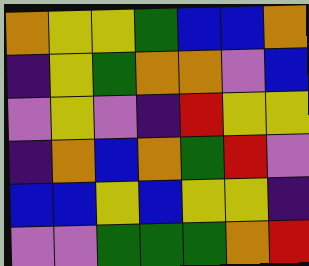[["orange", "yellow", "yellow", "green", "blue", "blue", "orange"], ["indigo", "yellow", "green", "orange", "orange", "violet", "blue"], ["violet", "yellow", "violet", "indigo", "red", "yellow", "yellow"], ["indigo", "orange", "blue", "orange", "green", "red", "violet"], ["blue", "blue", "yellow", "blue", "yellow", "yellow", "indigo"], ["violet", "violet", "green", "green", "green", "orange", "red"]]